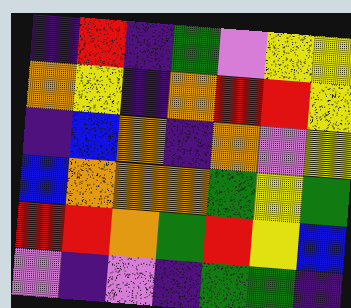[["indigo", "red", "indigo", "green", "violet", "yellow", "yellow"], ["orange", "yellow", "indigo", "orange", "red", "red", "yellow"], ["indigo", "blue", "orange", "indigo", "orange", "violet", "yellow"], ["blue", "orange", "orange", "orange", "green", "yellow", "green"], ["red", "red", "orange", "green", "red", "yellow", "blue"], ["violet", "indigo", "violet", "indigo", "green", "green", "indigo"]]